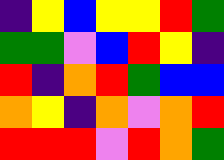[["indigo", "yellow", "blue", "yellow", "yellow", "red", "green"], ["green", "green", "violet", "blue", "red", "yellow", "indigo"], ["red", "indigo", "orange", "red", "green", "blue", "blue"], ["orange", "yellow", "indigo", "orange", "violet", "orange", "red"], ["red", "red", "red", "violet", "red", "orange", "green"]]